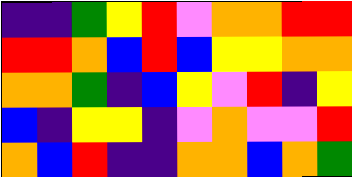[["indigo", "indigo", "green", "yellow", "red", "violet", "orange", "orange", "red", "red"], ["red", "red", "orange", "blue", "red", "blue", "yellow", "yellow", "orange", "orange"], ["orange", "orange", "green", "indigo", "blue", "yellow", "violet", "red", "indigo", "yellow"], ["blue", "indigo", "yellow", "yellow", "indigo", "violet", "orange", "violet", "violet", "red"], ["orange", "blue", "red", "indigo", "indigo", "orange", "orange", "blue", "orange", "green"]]